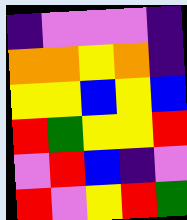[["indigo", "violet", "violet", "violet", "indigo"], ["orange", "orange", "yellow", "orange", "indigo"], ["yellow", "yellow", "blue", "yellow", "blue"], ["red", "green", "yellow", "yellow", "red"], ["violet", "red", "blue", "indigo", "violet"], ["red", "violet", "yellow", "red", "green"]]